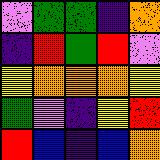[["violet", "green", "green", "indigo", "orange"], ["indigo", "red", "green", "red", "violet"], ["yellow", "orange", "orange", "orange", "yellow"], ["green", "violet", "indigo", "yellow", "red"], ["red", "blue", "indigo", "blue", "orange"]]